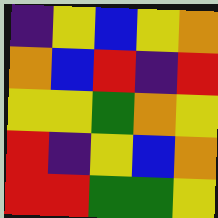[["indigo", "yellow", "blue", "yellow", "orange"], ["orange", "blue", "red", "indigo", "red"], ["yellow", "yellow", "green", "orange", "yellow"], ["red", "indigo", "yellow", "blue", "orange"], ["red", "red", "green", "green", "yellow"]]